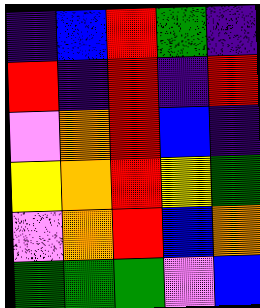[["indigo", "blue", "red", "green", "indigo"], ["red", "indigo", "red", "indigo", "red"], ["violet", "orange", "red", "blue", "indigo"], ["yellow", "orange", "red", "yellow", "green"], ["violet", "orange", "red", "blue", "orange"], ["green", "green", "green", "violet", "blue"]]